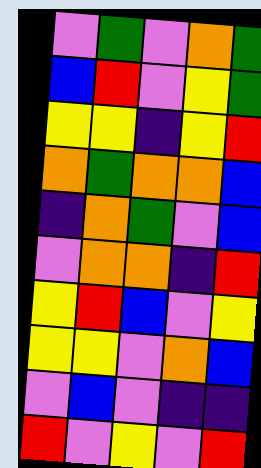[["violet", "green", "violet", "orange", "green"], ["blue", "red", "violet", "yellow", "green"], ["yellow", "yellow", "indigo", "yellow", "red"], ["orange", "green", "orange", "orange", "blue"], ["indigo", "orange", "green", "violet", "blue"], ["violet", "orange", "orange", "indigo", "red"], ["yellow", "red", "blue", "violet", "yellow"], ["yellow", "yellow", "violet", "orange", "blue"], ["violet", "blue", "violet", "indigo", "indigo"], ["red", "violet", "yellow", "violet", "red"]]